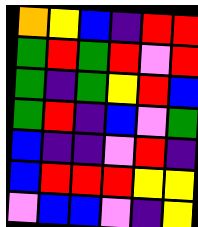[["orange", "yellow", "blue", "indigo", "red", "red"], ["green", "red", "green", "red", "violet", "red"], ["green", "indigo", "green", "yellow", "red", "blue"], ["green", "red", "indigo", "blue", "violet", "green"], ["blue", "indigo", "indigo", "violet", "red", "indigo"], ["blue", "red", "red", "red", "yellow", "yellow"], ["violet", "blue", "blue", "violet", "indigo", "yellow"]]